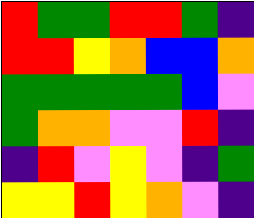[["red", "green", "green", "red", "red", "green", "indigo"], ["red", "red", "yellow", "orange", "blue", "blue", "orange"], ["green", "green", "green", "green", "green", "blue", "violet"], ["green", "orange", "orange", "violet", "violet", "red", "indigo"], ["indigo", "red", "violet", "yellow", "violet", "indigo", "green"], ["yellow", "yellow", "red", "yellow", "orange", "violet", "indigo"]]